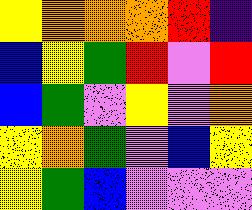[["yellow", "orange", "orange", "orange", "red", "indigo"], ["blue", "yellow", "green", "red", "violet", "red"], ["blue", "green", "violet", "yellow", "violet", "orange"], ["yellow", "orange", "green", "violet", "blue", "yellow"], ["yellow", "green", "blue", "violet", "violet", "violet"]]